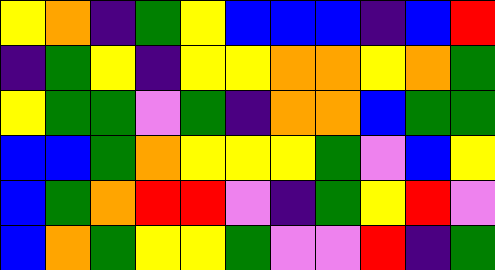[["yellow", "orange", "indigo", "green", "yellow", "blue", "blue", "blue", "indigo", "blue", "red"], ["indigo", "green", "yellow", "indigo", "yellow", "yellow", "orange", "orange", "yellow", "orange", "green"], ["yellow", "green", "green", "violet", "green", "indigo", "orange", "orange", "blue", "green", "green"], ["blue", "blue", "green", "orange", "yellow", "yellow", "yellow", "green", "violet", "blue", "yellow"], ["blue", "green", "orange", "red", "red", "violet", "indigo", "green", "yellow", "red", "violet"], ["blue", "orange", "green", "yellow", "yellow", "green", "violet", "violet", "red", "indigo", "green"]]